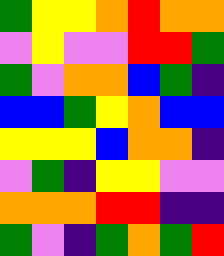[["green", "yellow", "yellow", "orange", "red", "orange", "orange"], ["violet", "yellow", "violet", "violet", "red", "red", "green"], ["green", "violet", "orange", "orange", "blue", "green", "indigo"], ["blue", "blue", "green", "yellow", "orange", "blue", "blue"], ["yellow", "yellow", "yellow", "blue", "orange", "orange", "indigo"], ["violet", "green", "indigo", "yellow", "yellow", "violet", "violet"], ["orange", "orange", "orange", "red", "red", "indigo", "indigo"], ["green", "violet", "indigo", "green", "orange", "green", "red"]]